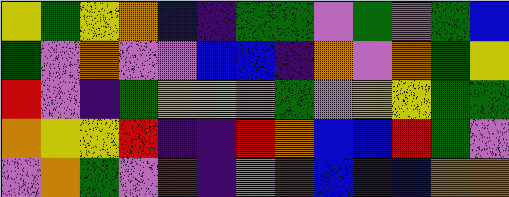[["yellow", "green", "yellow", "orange", "blue", "indigo", "green", "green", "violet", "green", "violet", "green", "blue"], ["green", "violet", "orange", "violet", "violet", "blue", "blue", "indigo", "orange", "violet", "orange", "green", "yellow"], ["red", "violet", "indigo", "green", "yellow", "yellow", "violet", "green", "violet", "yellow", "yellow", "green", "green"], ["orange", "yellow", "yellow", "red", "indigo", "indigo", "red", "orange", "blue", "blue", "red", "green", "violet"], ["violet", "orange", "green", "violet", "red", "indigo", "orange", "red", "blue", "indigo", "blue", "orange", "orange"]]